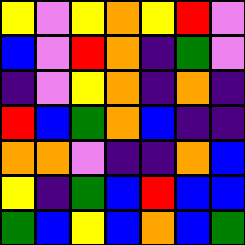[["yellow", "violet", "yellow", "orange", "yellow", "red", "violet"], ["blue", "violet", "red", "orange", "indigo", "green", "violet"], ["indigo", "violet", "yellow", "orange", "indigo", "orange", "indigo"], ["red", "blue", "green", "orange", "blue", "indigo", "indigo"], ["orange", "orange", "violet", "indigo", "indigo", "orange", "blue"], ["yellow", "indigo", "green", "blue", "red", "blue", "blue"], ["green", "blue", "yellow", "blue", "orange", "blue", "green"]]